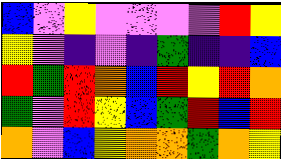[["blue", "violet", "yellow", "violet", "violet", "violet", "violet", "red", "yellow"], ["yellow", "violet", "indigo", "violet", "indigo", "green", "indigo", "indigo", "blue"], ["red", "green", "red", "orange", "blue", "red", "yellow", "red", "orange"], ["green", "violet", "red", "yellow", "blue", "green", "red", "blue", "red"], ["orange", "violet", "blue", "yellow", "orange", "orange", "green", "orange", "yellow"]]